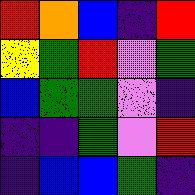[["red", "orange", "blue", "indigo", "red"], ["yellow", "green", "red", "violet", "green"], ["blue", "green", "green", "violet", "indigo"], ["indigo", "indigo", "green", "violet", "red"], ["indigo", "blue", "blue", "green", "indigo"]]